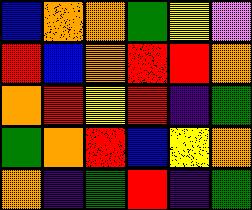[["blue", "orange", "orange", "green", "yellow", "violet"], ["red", "blue", "orange", "red", "red", "orange"], ["orange", "red", "yellow", "red", "indigo", "green"], ["green", "orange", "red", "blue", "yellow", "orange"], ["orange", "indigo", "green", "red", "indigo", "green"]]